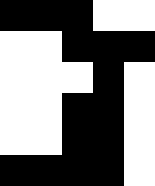[["black", "black", "black", "white", "white"], ["white", "white", "black", "black", "black"], ["white", "white", "white", "black", "white"], ["white", "white", "black", "black", "white"], ["white", "white", "black", "black", "white"], ["black", "black", "black", "black", "white"]]